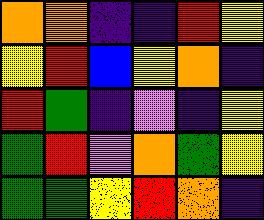[["orange", "orange", "indigo", "indigo", "red", "yellow"], ["yellow", "red", "blue", "yellow", "orange", "indigo"], ["red", "green", "indigo", "violet", "indigo", "yellow"], ["green", "red", "violet", "orange", "green", "yellow"], ["green", "green", "yellow", "red", "orange", "indigo"]]